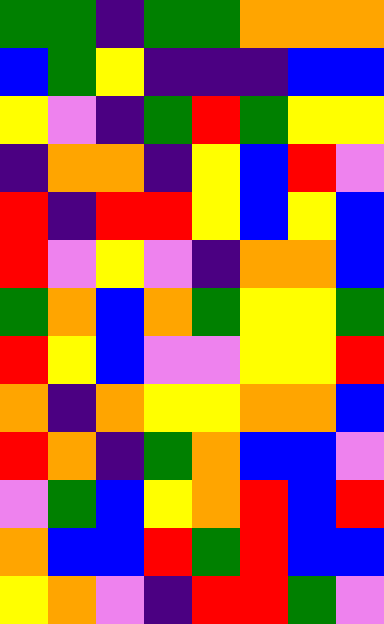[["green", "green", "indigo", "green", "green", "orange", "orange", "orange"], ["blue", "green", "yellow", "indigo", "indigo", "indigo", "blue", "blue"], ["yellow", "violet", "indigo", "green", "red", "green", "yellow", "yellow"], ["indigo", "orange", "orange", "indigo", "yellow", "blue", "red", "violet"], ["red", "indigo", "red", "red", "yellow", "blue", "yellow", "blue"], ["red", "violet", "yellow", "violet", "indigo", "orange", "orange", "blue"], ["green", "orange", "blue", "orange", "green", "yellow", "yellow", "green"], ["red", "yellow", "blue", "violet", "violet", "yellow", "yellow", "red"], ["orange", "indigo", "orange", "yellow", "yellow", "orange", "orange", "blue"], ["red", "orange", "indigo", "green", "orange", "blue", "blue", "violet"], ["violet", "green", "blue", "yellow", "orange", "red", "blue", "red"], ["orange", "blue", "blue", "red", "green", "red", "blue", "blue"], ["yellow", "orange", "violet", "indigo", "red", "red", "green", "violet"]]